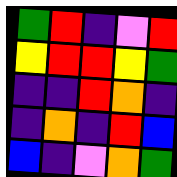[["green", "red", "indigo", "violet", "red"], ["yellow", "red", "red", "yellow", "green"], ["indigo", "indigo", "red", "orange", "indigo"], ["indigo", "orange", "indigo", "red", "blue"], ["blue", "indigo", "violet", "orange", "green"]]